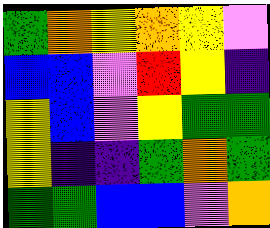[["green", "orange", "yellow", "orange", "yellow", "violet"], ["blue", "blue", "violet", "red", "yellow", "indigo"], ["yellow", "blue", "violet", "yellow", "green", "green"], ["yellow", "indigo", "indigo", "green", "orange", "green"], ["green", "green", "blue", "blue", "violet", "orange"]]